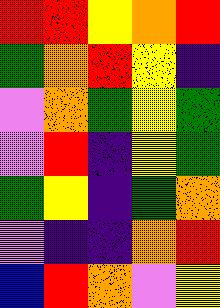[["red", "red", "yellow", "orange", "red"], ["green", "orange", "red", "yellow", "indigo"], ["violet", "orange", "green", "yellow", "green"], ["violet", "red", "indigo", "yellow", "green"], ["green", "yellow", "indigo", "green", "orange"], ["violet", "indigo", "indigo", "orange", "red"], ["blue", "red", "orange", "violet", "yellow"]]